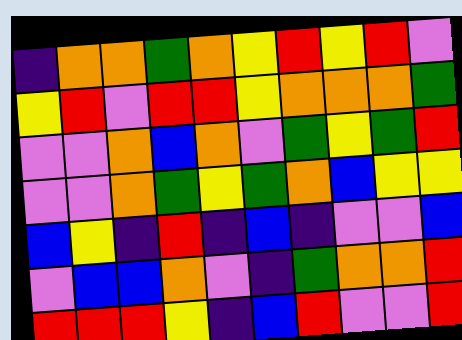[["indigo", "orange", "orange", "green", "orange", "yellow", "red", "yellow", "red", "violet"], ["yellow", "red", "violet", "red", "red", "yellow", "orange", "orange", "orange", "green"], ["violet", "violet", "orange", "blue", "orange", "violet", "green", "yellow", "green", "red"], ["violet", "violet", "orange", "green", "yellow", "green", "orange", "blue", "yellow", "yellow"], ["blue", "yellow", "indigo", "red", "indigo", "blue", "indigo", "violet", "violet", "blue"], ["violet", "blue", "blue", "orange", "violet", "indigo", "green", "orange", "orange", "red"], ["red", "red", "red", "yellow", "indigo", "blue", "red", "violet", "violet", "red"]]